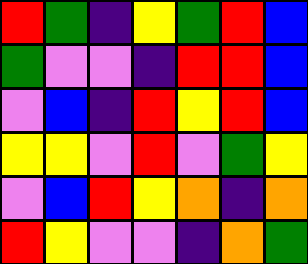[["red", "green", "indigo", "yellow", "green", "red", "blue"], ["green", "violet", "violet", "indigo", "red", "red", "blue"], ["violet", "blue", "indigo", "red", "yellow", "red", "blue"], ["yellow", "yellow", "violet", "red", "violet", "green", "yellow"], ["violet", "blue", "red", "yellow", "orange", "indigo", "orange"], ["red", "yellow", "violet", "violet", "indigo", "orange", "green"]]